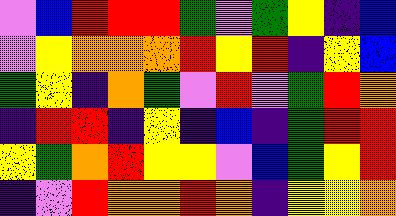[["violet", "blue", "red", "red", "red", "green", "violet", "green", "yellow", "indigo", "blue"], ["violet", "yellow", "orange", "orange", "orange", "red", "yellow", "red", "indigo", "yellow", "blue"], ["green", "yellow", "indigo", "orange", "green", "violet", "red", "violet", "green", "red", "orange"], ["indigo", "red", "red", "indigo", "yellow", "indigo", "blue", "indigo", "green", "red", "red"], ["yellow", "green", "orange", "red", "yellow", "yellow", "violet", "blue", "green", "yellow", "red"], ["indigo", "violet", "red", "orange", "orange", "red", "orange", "indigo", "yellow", "yellow", "orange"]]